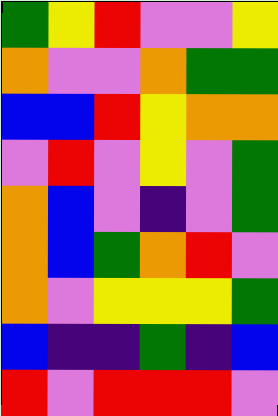[["green", "yellow", "red", "violet", "violet", "yellow"], ["orange", "violet", "violet", "orange", "green", "green"], ["blue", "blue", "red", "yellow", "orange", "orange"], ["violet", "red", "violet", "yellow", "violet", "green"], ["orange", "blue", "violet", "indigo", "violet", "green"], ["orange", "blue", "green", "orange", "red", "violet"], ["orange", "violet", "yellow", "yellow", "yellow", "green"], ["blue", "indigo", "indigo", "green", "indigo", "blue"], ["red", "violet", "red", "red", "red", "violet"]]